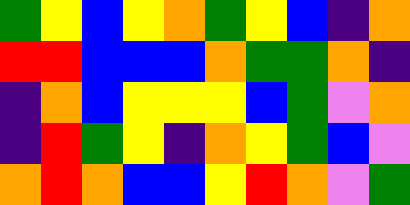[["green", "yellow", "blue", "yellow", "orange", "green", "yellow", "blue", "indigo", "orange"], ["red", "red", "blue", "blue", "blue", "orange", "green", "green", "orange", "indigo"], ["indigo", "orange", "blue", "yellow", "yellow", "yellow", "blue", "green", "violet", "orange"], ["indigo", "red", "green", "yellow", "indigo", "orange", "yellow", "green", "blue", "violet"], ["orange", "red", "orange", "blue", "blue", "yellow", "red", "orange", "violet", "green"]]